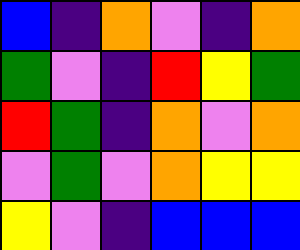[["blue", "indigo", "orange", "violet", "indigo", "orange"], ["green", "violet", "indigo", "red", "yellow", "green"], ["red", "green", "indigo", "orange", "violet", "orange"], ["violet", "green", "violet", "orange", "yellow", "yellow"], ["yellow", "violet", "indigo", "blue", "blue", "blue"]]